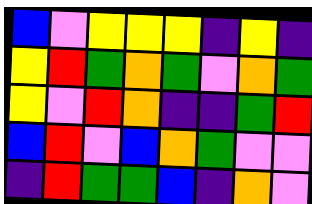[["blue", "violet", "yellow", "yellow", "yellow", "indigo", "yellow", "indigo"], ["yellow", "red", "green", "orange", "green", "violet", "orange", "green"], ["yellow", "violet", "red", "orange", "indigo", "indigo", "green", "red"], ["blue", "red", "violet", "blue", "orange", "green", "violet", "violet"], ["indigo", "red", "green", "green", "blue", "indigo", "orange", "violet"]]